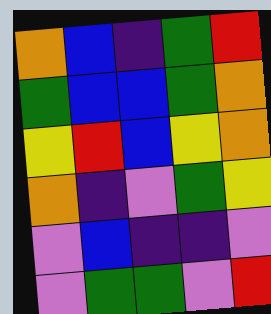[["orange", "blue", "indigo", "green", "red"], ["green", "blue", "blue", "green", "orange"], ["yellow", "red", "blue", "yellow", "orange"], ["orange", "indigo", "violet", "green", "yellow"], ["violet", "blue", "indigo", "indigo", "violet"], ["violet", "green", "green", "violet", "red"]]